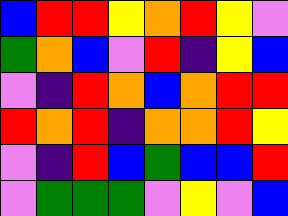[["blue", "red", "red", "yellow", "orange", "red", "yellow", "violet"], ["green", "orange", "blue", "violet", "red", "indigo", "yellow", "blue"], ["violet", "indigo", "red", "orange", "blue", "orange", "red", "red"], ["red", "orange", "red", "indigo", "orange", "orange", "red", "yellow"], ["violet", "indigo", "red", "blue", "green", "blue", "blue", "red"], ["violet", "green", "green", "green", "violet", "yellow", "violet", "blue"]]